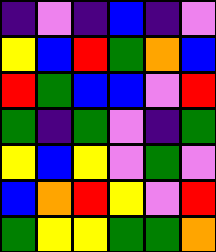[["indigo", "violet", "indigo", "blue", "indigo", "violet"], ["yellow", "blue", "red", "green", "orange", "blue"], ["red", "green", "blue", "blue", "violet", "red"], ["green", "indigo", "green", "violet", "indigo", "green"], ["yellow", "blue", "yellow", "violet", "green", "violet"], ["blue", "orange", "red", "yellow", "violet", "red"], ["green", "yellow", "yellow", "green", "green", "orange"]]